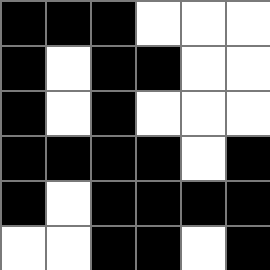[["black", "black", "black", "white", "white", "white"], ["black", "white", "black", "black", "white", "white"], ["black", "white", "black", "white", "white", "white"], ["black", "black", "black", "black", "white", "black"], ["black", "white", "black", "black", "black", "black"], ["white", "white", "black", "black", "white", "black"]]